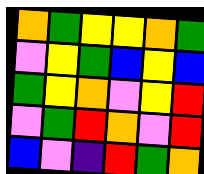[["orange", "green", "yellow", "yellow", "orange", "green"], ["violet", "yellow", "green", "blue", "yellow", "blue"], ["green", "yellow", "orange", "violet", "yellow", "red"], ["violet", "green", "red", "orange", "violet", "red"], ["blue", "violet", "indigo", "red", "green", "orange"]]